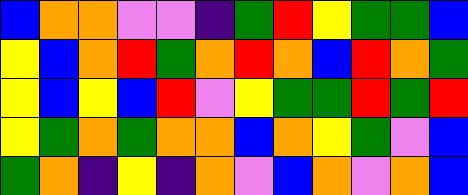[["blue", "orange", "orange", "violet", "violet", "indigo", "green", "red", "yellow", "green", "green", "blue"], ["yellow", "blue", "orange", "red", "green", "orange", "red", "orange", "blue", "red", "orange", "green"], ["yellow", "blue", "yellow", "blue", "red", "violet", "yellow", "green", "green", "red", "green", "red"], ["yellow", "green", "orange", "green", "orange", "orange", "blue", "orange", "yellow", "green", "violet", "blue"], ["green", "orange", "indigo", "yellow", "indigo", "orange", "violet", "blue", "orange", "violet", "orange", "blue"]]